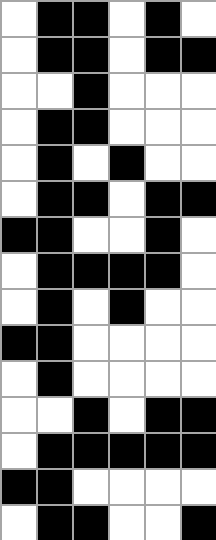[["white", "black", "black", "white", "black", "white"], ["white", "black", "black", "white", "black", "black"], ["white", "white", "black", "white", "white", "white"], ["white", "black", "black", "white", "white", "white"], ["white", "black", "white", "black", "white", "white"], ["white", "black", "black", "white", "black", "black"], ["black", "black", "white", "white", "black", "white"], ["white", "black", "black", "black", "black", "white"], ["white", "black", "white", "black", "white", "white"], ["black", "black", "white", "white", "white", "white"], ["white", "black", "white", "white", "white", "white"], ["white", "white", "black", "white", "black", "black"], ["white", "black", "black", "black", "black", "black"], ["black", "black", "white", "white", "white", "white"], ["white", "black", "black", "white", "white", "black"]]